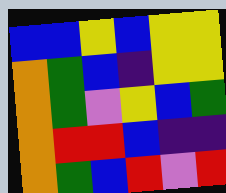[["blue", "blue", "yellow", "blue", "yellow", "yellow"], ["orange", "green", "blue", "indigo", "yellow", "yellow"], ["orange", "green", "violet", "yellow", "blue", "green"], ["orange", "red", "red", "blue", "indigo", "indigo"], ["orange", "green", "blue", "red", "violet", "red"]]